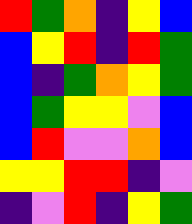[["red", "green", "orange", "indigo", "yellow", "blue"], ["blue", "yellow", "red", "indigo", "red", "green"], ["blue", "indigo", "green", "orange", "yellow", "green"], ["blue", "green", "yellow", "yellow", "violet", "blue"], ["blue", "red", "violet", "violet", "orange", "blue"], ["yellow", "yellow", "red", "red", "indigo", "violet"], ["indigo", "violet", "red", "indigo", "yellow", "green"]]